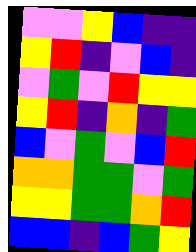[["violet", "violet", "yellow", "blue", "indigo", "indigo"], ["yellow", "red", "indigo", "violet", "blue", "indigo"], ["violet", "green", "violet", "red", "yellow", "yellow"], ["yellow", "red", "indigo", "orange", "indigo", "green"], ["blue", "violet", "green", "violet", "blue", "red"], ["orange", "orange", "green", "green", "violet", "green"], ["yellow", "yellow", "green", "green", "orange", "red"], ["blue", "blue", "indigo", "blue", "green", "yellow"]]